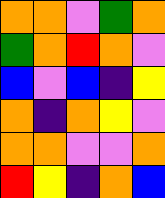[["orange", "orange", "violet", "green", "orange"], ["green", "orange", "red", "orange", "violet"], ["blue", "violet", "blue", "indigo", "yellow"], ["orange", "indigo", "orange", "yellow", "violet"], ["orange", "orange", "violet", "violet", "orange"], ["red", "yellow", "indigo", "orange", "blue"]]